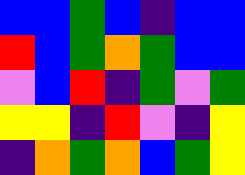[["blue", "blue", "green", "blue", "indigo", "blue", "blue"], ["red", "blue", "green", "orange", "green", "blue", "blue"], ["violet", "blue", "red", "indigo", "green", "violet", "green"], ["yellow", "yellow", "indigo", "red", "violet", "indigo", "yellow"], ["indigo", "orange", "green", "orange", "blue", "green", "yellow"]]